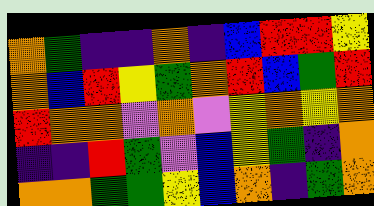[["orange", "green", "indigo", "indigo", "orange", "indigo", "blue", "red", "red", "yellow"], ["orange", "blue", "red", "yellow", "green", "orange", "red", "blue", "green", "red"], ["red", "orange", "orange", "violet", "orange", "violet", "yellow", "orange", "yellow", "orange"], ["indigo", "indigo", "red", "green", "violet", "blue", "yellow", "green", "indigo", "orange"], ["orange", "orange", "green", "green", "yellow", "blue", "orange", "indigo", "green", "orange"]]